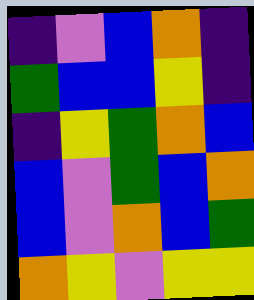[["indigo", "violet", "blue", "orange", "indigo"], ["green", "blue", "blue", "yellow", "indigo"], ["indigo", "yellow", "green", "orange", "blue"], ["blue", "violet", "green", "blue", "orange"], ["blue", "violet", "orange", "blue", "green"], ["orange", "yellow", "violet", "yellow", "yellow"]]